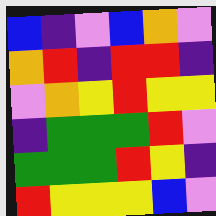[["blue", "indigo", "violet", "blue", "orange", "violet"], ["orange", "red", "indigo", "red", "red", "indigo"], ["violet", "orange", "yellow", "red", "yellow", "yellow"], ["indigo", "green", "green", "green", "red", "violet"], ["green", "green", "green", "red", "yellow", "indigo"], ["red", "yellow", "yellow", "yellow", "blue", "violet"]]